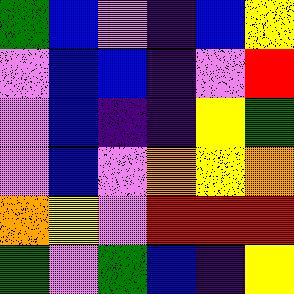[["green", "blue", "violet", "indigo", "blue", "yellow"], ["violet", "blue", "blue", "indigo", "violet", "red"], ["violet", "blue", "indigo", "indigo", "yellow", "green"], ["violet", "blue", "violet", "orange", "yellow", "orange"], ["orange", "yellow", "violet", "red", "red", "red"], ["green", "violet", "green", "blue", "indigo", "yellow"]]